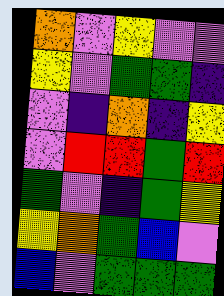[["orange", "violet", "yellow", "violet", "violet"], ["yellow", "violet", "green", "green", "indigo"], ["violet", "indigo", "orange", "indigo", "yellow"], ["violet", "red", "red", "green", "red"], ["green", "violet", "indigo", "green", "yellow"], ["yellow", "orange", "green", "blue", "violet"], ["blue", "violet", "green", "green", "green"]]